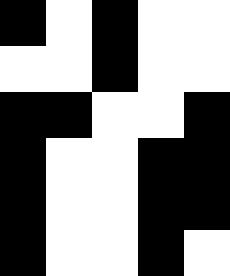[["black", "white", "black", "white", "white"], ["white", "white", "black", "white", "white"], ["black", "black", "white", "white", "black"], ["black", "white", "white", "black", "black"], ["black", "white", "white", "black", "black"], ["black", "white", "white", "black", "white"]]